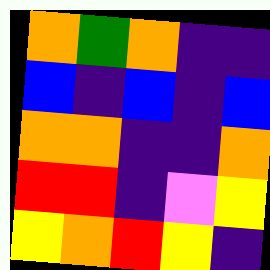[["orange", "green", "orange", "indigo", "indigo"], ["blue", "indigo", "blue", "indigo", "blue"], ["orange", "orange", "indigo", "indigo", "orange"], ["red", "red", "indigo", "violet", "yellow"], ["yellow", "orange", "red", "yellow", "indigo"]]